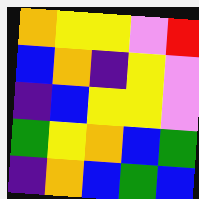[["orange", "yellow", "yellow", "violet", "red"], ["blue", "orange", "indigo", "yellow", "violet"], ["indigo", "blue", "yellow", "yellow", "violet"], ["green", "yellow", "orange", "blue", "green"], ["indigo", "orange", "blue", "green", "blue"]]